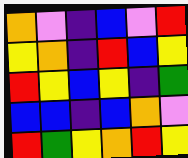[["orange", "violet", "indigo", "blue", "violet", "red"], ["yellow", "orange", "indigo", "red", "blue", "yellow"], ["red", "yellow", "blue", "yellow", "indigo", "green"], ["blue", "blue", "indigo", "blue", "orange", "violet"], ["red", "green", "yellow", "orange", "red", "yellow"]]